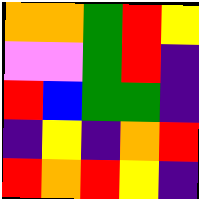[["orange", "orange", "green", "red", "yellow"], ["violet", "violet", "green", "red", "indigo"], ["red", "blue", "green", "green", "indigo"], ["indigo", "yellow", "indigo", "orange", "red"], ["red", "orange", "red", "yellow", "indigo"]]